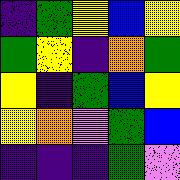[["indigo", "green", "yellow", "blue", "yellow"], ["green", "yellow", "indigo", "orange", "green"], ["yellow", "indigo", "green", "blue", "yellow"], ["yellow", "orange", "violet", "green", "blue"], ["indigo", "indigo", "indigo", "green", "violet"]]